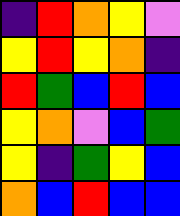[["indigo", "red", "orange", "yellow", "violet"], ["yellow", "red", "yellow", "orange", "indigo"], ["red", "green", "blue", "red", "blue"], ["yellow", "orange", "violet", "blue", "green"], ["yellow", "indigo", "green", "yellow", "blue"], ["orange", "blue", "red", "blue", "blue"]]